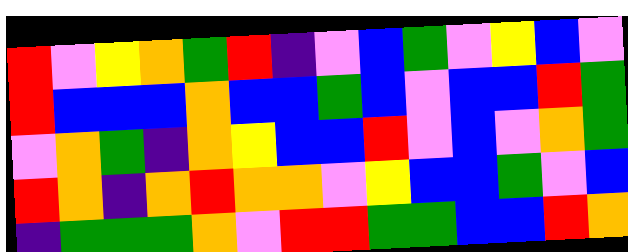[["red", "violet", "yellow", "orange", "green", "red", "indigo", "violet", "blue", "green", "violet", "yellow", "blue", "violet"], ["red", "blue", "blue", "blue", "orange", "blue", "blue", "green", "blue", "violet", "blue", "blue", "red", "green"], ["violet", "orange", "green", "indigo", "orange", "yellow", "blue", "blue", "red", "violet", "blue", "violet", "orange", "green"], ["red", "orange", "indigo", "orange", "red", "orange", "orange", "violet", "yellow", "blue", "blue", "green", "violet", "blue"], ["indigo", "green", "green", "green", "orange", "violet", "red", "red", "green", "green", "blue", "blue", "red", "orange"]]